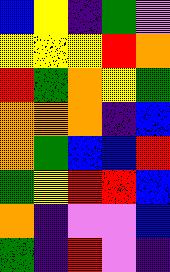[["blue", "yellow", "indigo", "green", "violet"], ["yellow", "yellow", "yellow", "red", "orange"], ["red", "green", "orange", "yellow", "green"], ["orange", "orange", "orange", "indigo", "blue"], ["orange", "green", "blue", "blue", "red"], ["green", "yellow", "red", "red", "blue"], ["orange", "indigo", "violet", "violet", "blue"], ["green", "indigo", "red", "violet", "indigo"]]